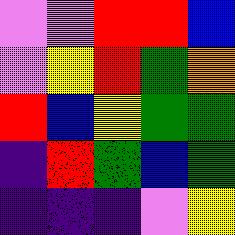[["violet", "violet", "red", "red", "blue"], ["violet", "yellow", "red", "green", "orange"], ["red", "blue", "yellow", "green", "green"], ["indigo", "red", "green", "blue", "green"], ["indigo", "indigo", "indigo", "violet", "yellow"]]